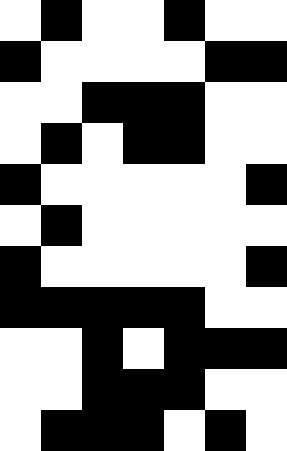[["white", "black", "white", "white", "black", "white", "white"], ["black", "white", "white", "white", "white", "black", "black"], ["white", "white", "black", "black", "black", "white", "white"], ["white", "black", "white", "black", "black", "white", "white"], ["black", "white", "white", "white", "white", "white", "black"], ["white", "black", "white", "white", "white", "white", "white"], ["black", "white", "white", "white", "white", "white", "black"], ["black", "black", "black", "black", "black", "white", "white"], ["white", "white", "black", "white", "black", "black", "black"], ["white", "white", "black", "black", "black", "white", "white"], ["white", "black", "black", "black", "white", "black", "white"]]